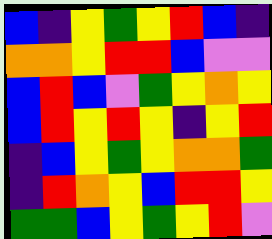[["blue", "indigo", "yellow", "green", "yellow", "red", "blue", "indigo"], ["orange", "orange", "yellow", "red", "red", "blue", "violet", "violet"], ["blue", "red", "blue", "violet", "green", "yellow", "orange", "yellow"], ["blue", "red", "yellow", "red", "yellow", "indigo", "yellow", "red"], ["indigo", "blue", "yellow", "green", "yellow", "orange", "orange", "green"], ["indigo", "red", "orange", "yellow", "blue", "red", "red", "yellow"], ["green", "green", "blue", "yellow", "green", "yellow", "red", "violet"]]